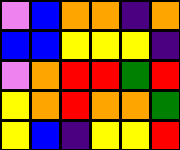[["violet", "blue", "orange", "orange", "indigo", "orange"], ["blue", "blue", "yellow", "yellow", "yellow", "indigo"], ["violet", "orange", "red", "red", "green", "red"], ["yellow", "orange", "red", "orange", "orange", "green"], ["yellow", "blue", "indigo", "yellow", "yellow", "red"]]